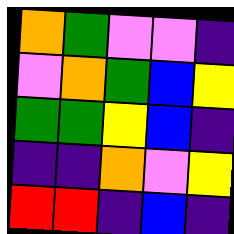[["orange", "green", "violet", "violet", "indigo"], ["violet", "orange", "green", "blue", "yellow"], ["green", "green", "yellow", "blue", "indigo"], ["indigo", "indigo", "orange", "violet", "yellow"], ["red", "red", "indigo", "blue", "indigo"]]